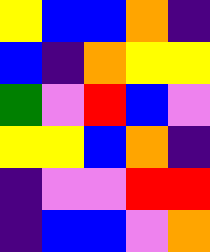[["yellow", "blue", "blue", "orange", "indigo"], ["blue", "indigo", "orange", "yellow", "yellow"], ["green", "violet", "red", "blue", "violet"], ["yellow", "yellow", "blue", "orange", "indigo"], ["indigo", "violet", "violet", "red", "red"], ["indigo", "blue", "blue", "violet", "orange"]]